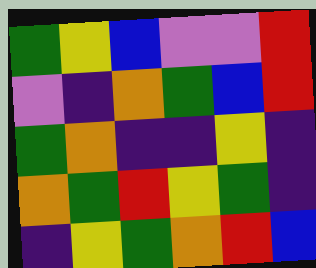[["green", "yellow", "blue", "violet", "violet", "red"], ["violet", "indigo", "orange", "green", "blue", "red"], ["green", "orange", "indigo", "indigo", "yellow", "indigo"], ["orange", "green", "red", "yellow", "green", "indigo"], ["indigo", "yellow", "green", "orange", "red", "blue"]]